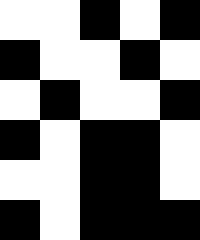[["white", "white", "black", "white", "black"], ["black", "white", "white", "black", "white"], ["white", "black", "white", "white", "black"], ["black", "white", "black", "black", "white"], ["white", "white", "black", "black", "white"], ["black", "white", "black", "black", "black"]]